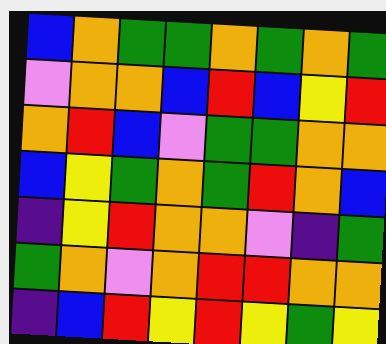[["blue", "orange", "green", "green", "orange", "green", "orange", "green"], ["violet", "orange", "orange", "blue", "red", "blue", "yellow", "red"], ["orange", "red", "blue", "violet", "green", "green", "orange", "orange"], ["blue", "yellow", "green", "orange", "green", "red", "orange", "blue"], ["indigo", "yellow", "red", "orange", "orange", "violet", "indigo", "green"], ["green", "orange", "violet", "orange", "red", "red", "orange", "orange"], ["indigo", "blue", "red", "yellow", "red", "yellow", "green", "yellow"]]